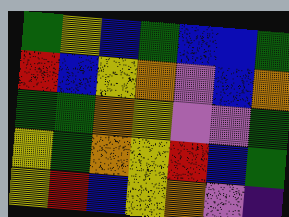[["green", "yellow", "blue", "green", "blue", "blue", "green"], ["red", "blue", "yellow", "orange", "violet", "blue", "orange"], ["green", "green", "orange", "yellow", "violet", "violet", "green"], ["yellow", "green", "orange", "yellow", "red", "blue", "green"], ["yellow", "red", "blue", "yellow", "orange", "violet", "indigo"]]